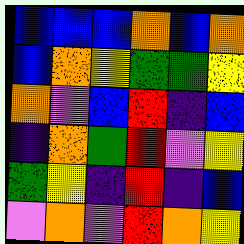[["blue", "blue", "blue", "orange", "blue", "orange"], ["blue", "orange", "yellow", "green", "green", "yellow"], ["orange", "violet", "blue", "red", "indigo", "blue"], ["indigo", "orange", "green", "red", "violet", "yellow"], ["green", "yellow", "indigo", "red", "indigo", "blue"], ["violet", "orange", "violet", "red", "orange", "yellow"]]